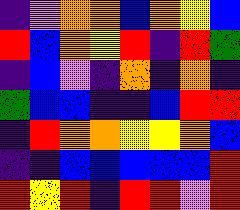[["indigo", "violet", "orange", "orange", "blue", "orange", "yellow", "blue"], ["red", "blue", "orange", "yellow", "red", "indigo", "red", "green"], ["indigo", "blue", "violet", "indigo", "orange", "indigo", "orange", "indigo"], ["green", "blue", "blue", "indigo", "indigo", "blue", "red", "red"], ["indigo", "red", "orange", "orange", "yellow", "yellow", "orange", "blue"], ["indigo", "indigo", "blue", "blue", "blue", "blue", "blue", "red"], ["red", "yellow", "red", "indigo", "red", "red", "violet", "red"]]